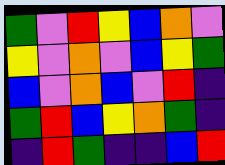[["green", "violet", "red", "yellow", "blue", "orange", "violet"], ["yellow", "violet", "orange", "violet", "blue", "yellow", "green"], ["blue", "violet", "orange", "blue", "violet", "red", "indigo"], ["green", "red", "blue", "yellow", "orange", "green", "indigo"], ["indigo", "red", "green", "indigo", "indigo", "blue", "red"]]